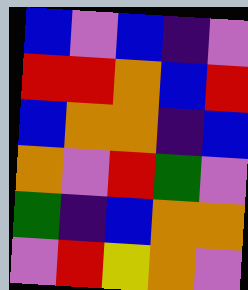[["blue", "violet", "blue", "indigo", "violet"], ["red", "red", "orange", "blue", "red"], ["blue", "orange", "orange", "indigo", "blue"], ["orange", "violet", "red", "green", "violet"], ["green", "indigo", "blue", "orange", "orange"], ["violet", "red", "yellow", "orange", "violet"]]